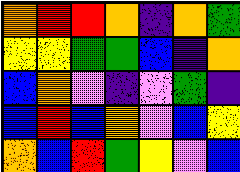[["orange", "red", "red", "orange", "indigo", "orange", "green"], ["yellow", "yellow", "green", "green", "blue", "indigo", "orange"], ["blue", "orange", "violet", "indigo", "violet", "green", "indigo"], ["blue", "red", "blue", "orange", "violet", "blue", "yellow"], ["orange", "blue", "red", "green", "yellow", "violet", "blue"]]